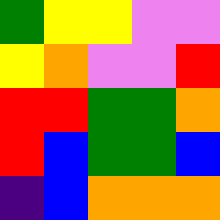[["green", "yellow", "yellow", "violet", "violet"], ["yellow", "orange", "violet", "violet", "red"], ["red", "red", "green", "green", "orange"], ["red", "blue", "green", "green", "blue"], ["indigo", "blue", "orange", "orange", "orange"]]